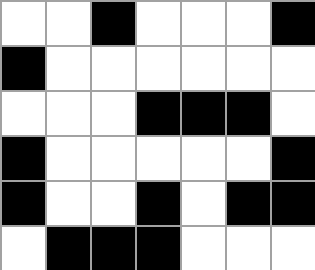[["white", "white", "black", "white", "white", "white", "black"], ["black", "white", "white", "white", "white", "white", "white"], ["white", "white", "white", "black", "black", "black", "white"], ["black", "white", "white", "white", "white", "white", "black"], ["black", "white", "white", "black", "white", "black", "black"], ["white", "black", "black", "black", "white", "white", "white"]]